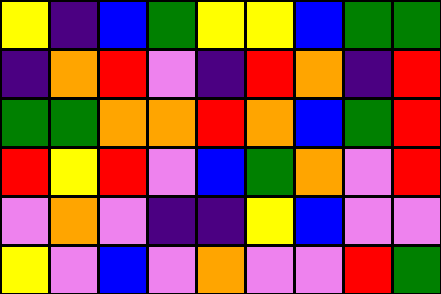[["yellow", "indigo", "blue", "green", "yellow", "yellow", "blue", "green", "green"], ["indigo", "orange", "red", "violet", "indigo", "red", "orange", "indigo", "red"], ["green", "green", "orange", "orange", "red", "orange", "blue", "green", "red"], ["red", "yellow", "red", "violet", "blue", "green", "orange", "violet", "red"], ["violet", "orange", "violet", "indigo", "indigo", "yellow", "blue", "violet", "violet"], ["yellow", "violet", "blue", "violet", "orange", "violet", "violet", "red", "green"]]